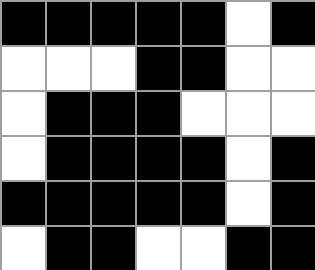[["black", "black", "black", "black", "black", "white", "black"], ["white", "white", "white", "black", "black", "white", "white"], ["white", "black", "black", "black", "white", "white", "white"], ["white", "black", "black", "black", "black", "white", "black"], ["black", "black", "black", "black", "black", "white", "black"], ["white", "black", "black", "white", "white", "black", "black"]]